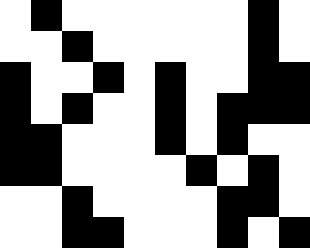[["white", "black", "white", "white", "white", "white", "white", "white", "black", "white"], ["white", "white", "black", "white", "white", "white", "white", "white", "black", "white"], ["black", "white", "white", "black", "white", "black", "white", "white", "black", "black"], ["black", "white", "black", "white", "white", "black", "white", "black", "black", "black"], ["black", "black", "white", "white", "white", "black", "white", "black", "white", "white"], ["black", "black", "white", "white", "white", "white", "black", "white", "black", "white"], ["white", "white", "black", "white", "white", "white", "white", "black", "black", "white"], ["white", "white", "black", "black", "white", "white", "white", "black", "white", "black"]]